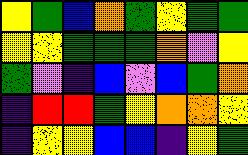[["yellow", "green", "blue", "orange", "green", "yellow", "green", "green"], ["yellow", "yellow", "green", "green", "green", "orange", "violet", "yellow"], ["green", "violet", "indigo", "blue", "violet", "blue", "green", "orange"], ["indigo", "red", "red", "green", "yellow", "orange", "orange", "yellow"], ["indigo", "yellow", "yellow", "blue", "blue", "indigo", "yellow", "green"]]